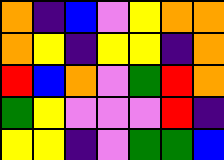[["orange", "indigo", "blue", "violet", "yellow", "orange", "orange"], ["orange", "yellow", "indigo", "yellow", "yellow", "indigo", "orange"], ["red", "blue", "orange", "violet", "green", "red", "orange"], ["green", "yellow", "violet", "violet", "violet", "red", "indigo"], ["yellow", "yellow", "indigo", "violet", "green", "green", "blue"]]